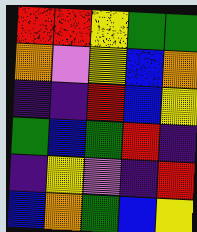[["red", "red", "yellow", "green", "green"], ["orange", "violet", "yellow", "blue", "orange"], ["indigo", "indigo", "red", "blue", "yellow"], ["green", "blue", "green", "red", "indigo"], ["indigo", "yellow", "violet", "indigo", "red"], ["blue", "orange", "green", "blue", "yellow"]]